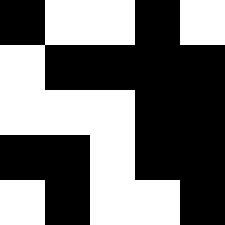[["black", "white", "white", "black", "white"], ["white", "black", "black", "black", "black"], ["white", "white", "white", "black", "black"], ["black", "black", "white", "black", "black"], ["white", "black", "white", "white", "black"]]